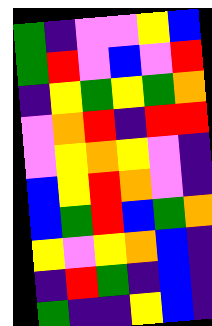[["green", "indigo", "violet", "violet", "yellow", "blue"], ["green", "red", "violet", "blue", "violet", "red"], ["indigo", "yellow", "green", "yellow", "green", "orange"], ["violet", "orange", "red", "indigo", "red", "red"], ["violet", "yellow", "orange", "yellow", "violet", "indigo"], ["blue", "yellow", "red", "orange", "violet", "indigo"], ["blue", "green", "red", "blue", "green", "orange"], ["yellow", "violet", "yellow", "orange", "blue", "indigo"], ["indigo", "red", "green", "indigo", "blue", "indigo"], ["green", "indigo", "indigo", "yellow", "blue", "indigo"]]